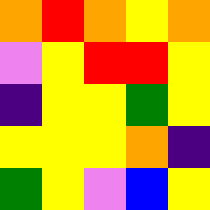[["orange", "red", "orange", "yellow", "orange"], ["violet", "yellow", "red", "red", "yellow"], ["indigo", "yellow", "yellow", "green", "yellow"], ["yellow", "yellow", "yellow", "orange", "indigo"], ["green", "yellow", "violet", "blue", "yellow"]]